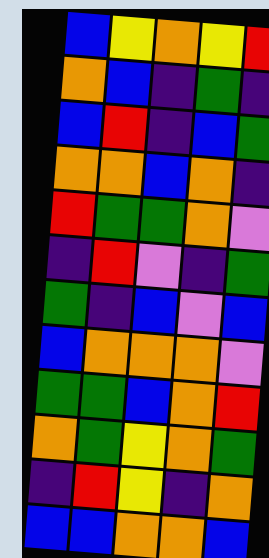[["blue", "yellow", "orange", "yellow", "red"], ["orange", "blue", "indigo", "green", "indigo"], ["blue", "red", "indigo", "blue", "green"], ["orange", "orange", "blue", "orange", "indigo"], ["red", "green", "green", "orange", "violet"], ["indigo", "red", "violet", "indigo", "green"], ["green", "indigo", "blue", "violet", "blue"], ["blue", "orange", "orange", "orange", "violet"], ["green", "green", "blue", "orange", "red"], ["orange", "green", "yellow", "orange", "green"], ["indigo", "red", "yellow", "indigo", "orange"], ["blue", "blue", "orange", "orange", "blue"]]